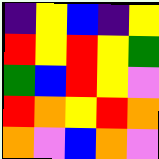[["indigo", "yellow", "blue", "indigo", "yellow"], ["red", "yellow", "red", "yellow", "green"], ["green", "blue", "red", "yellow", "violet"], ["red", "orange", "yellow", "red", "orange"], ["orange", "violet", "blue", "orange", "violet"]]